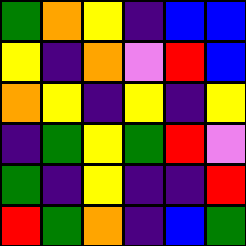[["green", "orange", "yellow", "indigo", "blue", "blue"], ["yellow", "indigo", "orange", "violet", "red", "blue"], ["orange", "yellow", "indigo", "yellow", "indigo", "yellow"], ["indigo", "green", "yellow", "green", "red", "violet"], ["green", "indigo", "yellow", "indigo", "indigo", "red"], ["red", "green", "orange", "indigo", "blue", "green"]]